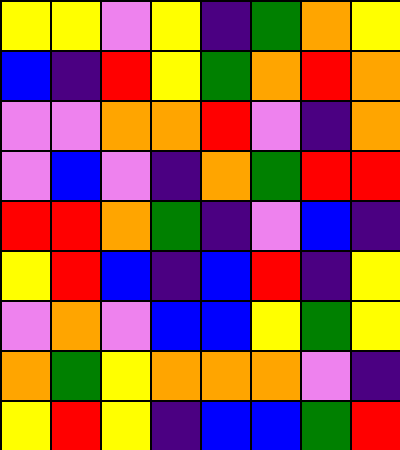[["yellow", "yellow", "violet", "yellow", "indigo", "green", "orange", "yellow"], ["blue", "indigo", "red", "yellow", "green", "orange", "red", "orange"], ["violet", "violet", "orange", "orange", "red", "violet", "indigo", "orange"], ["violet", "blue", "violet", "indigo", "orange", "green", "red", "red"], ["red", "red", "orange", "green", "indigo", "violet", "blue", "indigo"], ["yellow", "red", "blue", "indigo", "blue", "red", "indigo", "yellow"], ["violet", "orange", "violet", "blue", "blue", "yellow", "green", "yellow"], ["orange", "green", "yellow", "orange", "orange", "orange", "violet", "indigo"], ["yellow", "red", "yellow", "indigo", "blue", "blue", "green", "red"]]